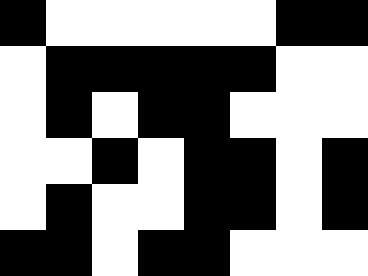[["black", "white", "white", "white", "white", "white", "black", "black"], ["white", "black", "black", "black", "black", "black", "white", "white"], ["white", "black", "white", "black", "black", "white", "white", "white"], ["white", "white", "black", "white", "black", "black", "white", "black"], ["white", "black", "white", "white", "black", "black", "white", "black"], ["black", "black", "white", "black", "black", "white", "white", "white"]]